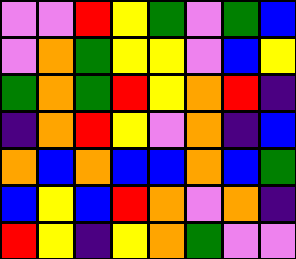[["violet", "violet", "red", "yellow", "green", "violet", "green", "blue"], ["violet", "orange", "green", "yellow", "yellow", "violet", "blue", "yellow"], ["green", "orange", "green", "red", "yellow", "orange", "red", "indigo"], ["indigo", "orange", "red", "yellow", "violet", "orange", "indigo", "blue"], ["orange", "blue", "orange", "blue", "blue", "orange", "blue", "green"], ["blue", "yellow", "blue", "red", "orange", "violet", "orange", "indigo"], ["red", "yellow", "indigo", "yellow", "orange", "green", "violet", "violet"]]